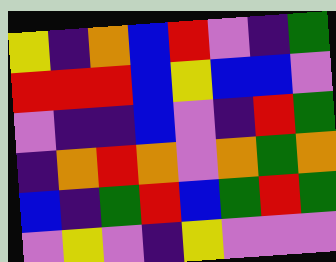[["yellow", "indigo", "orange", "blue", "red", "violet", "indigo", "green"], ["red", "red", "red", "blue", "yellow", "blue", "blue", "violet"], ["violet", "indigo", "indigo", "blue", "violet", "indigo", "red", "green"], ["indigo", "orange", "red", "orange", "violet", "orange", "green", "orange"], ["blue", "indigo", "green", "red", "blue", "green", "red", "green"], ["violet", "yellow", "violet", "indigo", "yellow", "violet", "violet", "violet"]]